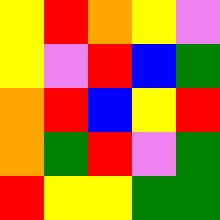[["yellow", "red", "orange", "yellow", "violet"], ["yellow", "violet", "red", "blue", "green"], ["orange", "red", "blue", "yellow", "red"], ["orange", "green", "red", "violet", "green"], ["red", "yellow", "yellow", "green", "green"]]